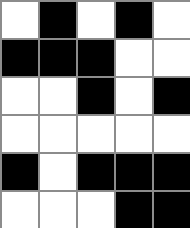[["white", "black", "white", "black", "white"], ["black", "black", "black", "white", "white"], ["white", "white", "black", "white", "black"], ["white", "white", "white", "white", "white"], ["black", "white", "black", "black", "black"], ["white", "white", "white", "black", "black"]]